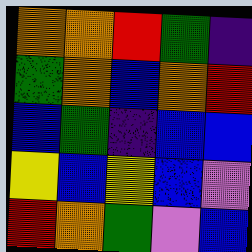[["orange", "orange", "red", "green", "indigo"], ["green", "orange", "blue", "orange", "red"], ["blue", "green", "indigo", "blue", "blue"], ["yellow", "blue", "yellow", "blue", "violet"], ["red", "orange", "green", "violet", "blue"]]